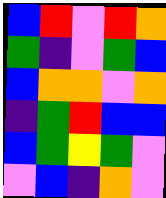[["blue", "red", "violet", "red", "orange"], ["green", "indigo", "violet", "green", "blue"], ["blue", "orange", "orange", "violet", "orange"], ["indigo", "green", "red", "blue", "blue"], ["blue", "green", "yellow", "green", "violet"], ["violet", "blue", "indigo", "orange", "violet"]]